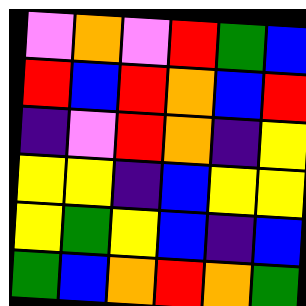[["violet", "orange", "violet", "red", "green", "blue"], ["red", "blue", "red", "orange", "blue", "red"], ["indigo", "violet", "red", "orange", "indigo", "yellow"], ["yellow", "yellow", "indigo", "blue", "yellow", "yellow"], ["yellow", "green", "yellow", "blue", "indigo", "blue"], ["green", "blue", "orange", "red", "orange", "green"]]